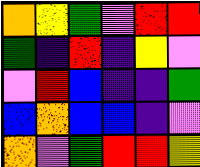[["orange", "yellow", "green", "violet", "red", "red"], ["green", "indigo", "red", "indigo", "yellow", "violet"], ["violet", "red", "blue", "indigo", "indigo", "green"], ["blue", "orange", "blue", "blue", "indigo", "violet"], ["orange", "violet", "green", "red", "red", "yellow"]]